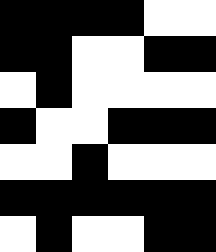[["black", "black", "black", "black", "white", "white"], ["black", "black", "white", "white", "black", "black"], ["white", "black", "white", "white", "white", "white"], ["black", "white", "white", "black", "black", "black"], ["white", "white", "black", "white", "white", "white"], ["black", "black", "black", "black", "black", "black"], ["white", "black", "white", "white", "black", "black"]]